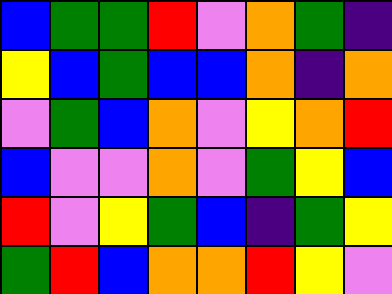[["blue", "green", "green", "red", "violet", "orange", "green", "indigo"], ["yellow", "blue", "green", "blue", "blue", "orange", "indigo", "orange"], ["violet", "green", "blue", "orange", "violet", "yellow", "orange", "red"], ["blue", "violet", "violet", "orange", "violet", "green", "yellow", "blue"], ["red", "violet", "yellow", "green", "blue", "indigo", "green", "yellow"], ["green", "red", "blue", "orange", "orange", "red", "yellow", "violet"]]